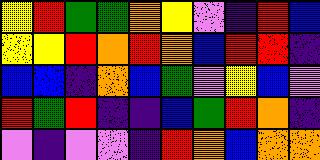[["yellow", "red", "green", "green", "orange", "yellow", "violet", "indigo", "red", "blue"], ["yellow", "yellow", "red", "orange", "red", "orange", "blue", "red", "red", "indigo"], ["blue", "blue", "indigo", "orange", "blue", "green", "violet", "yellow", "blue", "violet"], ["red", "green", "red", "indigo", "indigo", "blue", "green", "red", "orange", "indigo"], ["violet", "indigo", "violet", "violet", "indigo", "red", "orange", "blue", "orange", "orange"]]